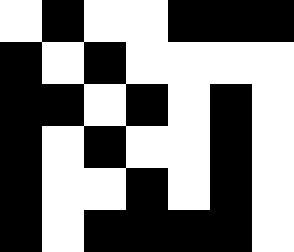[["white", "black", "white", "white", "black", "black", "black"], ["black", "white", "black", "white", "white", "white", "white"], ["black", "black", "white", "black", "white", "black", "white"], ["black", "white", "black", "white", "white", "black", "white"], ["black", "white", "white", "black", "white", "black", "white"], ["black", "white", "black", "black", "black", "black", "white"]]